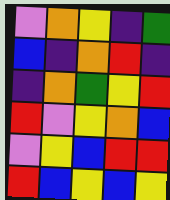[["violet", "orange", "yellow", "indigo", "green"], ["blue", "indigo", "orange", "red", "indigo"], ["indigo", "orange", "green", "yellow", "red"], ["red", "violet", "yellow", "orange", "blue"], ["violet", "yellow", "blue", "red", "red"], ["red", "blue", "yellow", "blue", "yellow"]]